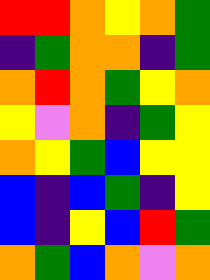[["red", "red", "orange", "yellow", "orange", "green"], ["indigo", "green", "orange", "orange", "indigo", "green"], ["orange", "red", "orange", "green", "yellow", "orange"], ["yellow", "violet", "orange", "indigo", "green", "yellow"], ["orange", "yellow", "green", "blue", "yellow", "yellow"], ["blue", "indigo", "blue", "green", "indigo", "yellow"], ["blue", "indigo", "yellow", "blue", "red", "green"], ["orange", "green", "blue", "orange", "violet", "orange"]]